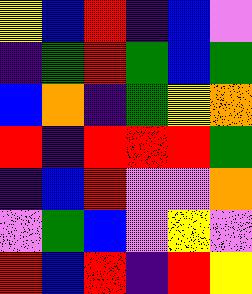[["yellow", "blue", "red", "indigo", "blue", "violet"], ["indigo", "green", "red", "green", "blue", "green"], ["blue", "orange", "indigo", "green", "yellow", "orange"], ["red", "indigo", "red", "red", "red", "green"], ["indigo", "blue", "red", "violet", "violet", "orange"], ["violet", "green", "blue", "violet", "yellow", "violet"], ["red", "blue", "red", "indigo", "red", "yellow"]]